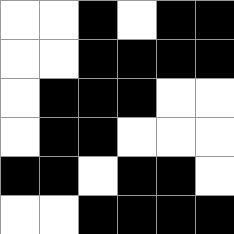[["white", "white", "black", "white", "black", "black"], ["white", "white", "black", "black", "black", "black"], ["white", "black", "black", "black", "white", "white"], ["white", "black", "black", "white", "white", "white"], ["black", "black", "white", "black", "black", "white"], ["white", "white", "black", "black", "black", "black"]]